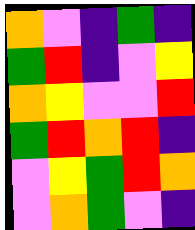[["orange", "violet", "indigo", "green", "indigo"], ["green", "red", "indigo", "violet", "yellow"], ["orange", "yellow", "violet", "violet", "red"], ["green", "red", "orange", "red", "indigo"], ["violet", "yellow", "green", "red", "orange"], ["violet", "orange", "green", "violet", "indigo"]]